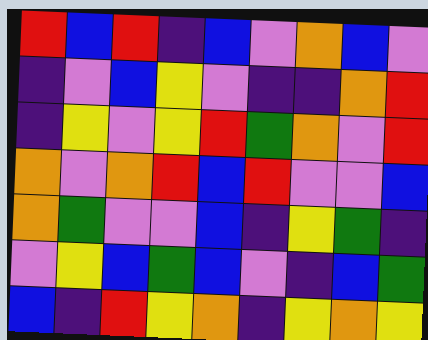[["red", "blue", "red", "indigo", "blue", "violet", "orange", "blue", "violet"], ["indigo", "violet", "blue", "yellow", "violet", "indigo", "indigo", "orange", "red"], ["indigo", "yellow", "violet", "yellow", "red", "green", "orange", "violet", "red"], ["orange", "violet", "orange", "red", "blue", "red", "violet", "violet", "blue"], ["orange", "green", "violet", "violet", "blue", "indigo", "yellow", "green", "indigo"], ["violet", "yellow", "blue", "green", "blue", "violet", "indigo", "blue", "green"], ["blue", "indigo", "red", "yellow", "orange", "indigo", "yellow", "orange", "yellow"]]